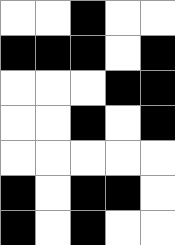[["white", "white", "black", "white", "white"], ["black", "black", "black", "white", "black"], ["white", "white", "white", "black", "black"], ["white", "white", "black", "white", "black"], ["white", "white", "white", "white", "white"], ["black", "white", "black", "black", "white"], ["black", "white", "black", "white", "white"]]